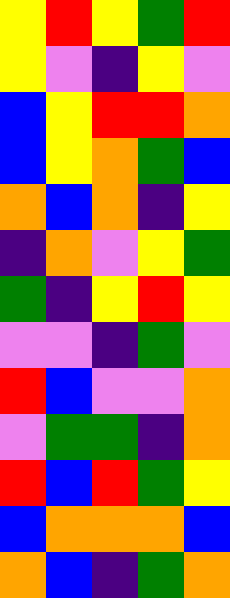[["yellow", "red", "yellow", "green", "red"], ["yellow", "violet", "indigo", "yellow", "violet"], ["blue", "yellow", "red", "red", "orange"], ["blue", "yellow", "orange", "green", "blue"], ["orange", "blue", "orange", "indigo", "yellow"], ["indigo", "orange", "violet", "yellow", "green"], ["green", "indigo", "yellow", "red", "yellow"], ["violet", "violet", "indigo", "green", "violet"], ["red", "blue", "violet", "violet", "orange"], ["violet", "green", "green", "indigo", "orange"], ["red", "blue", "red", "green", "yellow"], ["blue", "orange", "orange", "orange", "blue"], ["orange", "blue", "indigo", "green", "orange"]]